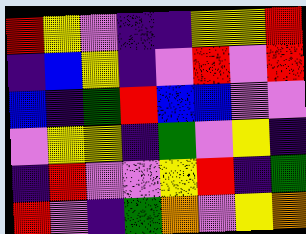[["red", "yellow", "violet", "indigo", "indigo", "yellow", "yellow", "red"], ["indigo", "blue", "yellow", "indigo", "violet", "red", "violet", "red"], ["blue", "indigo", "green", "red", "blue", "blue", "violet", "violet"], ["violet", "yellow", "yellow", "indigo", "green", "violet", "yellow", "indigo"], ["indigo", "red", "violet", "violet", "yellow", "red", "indigo", "green"], ["red", "violet", "indigo", "green", "orange", "violet", "yellow", "orange"]]